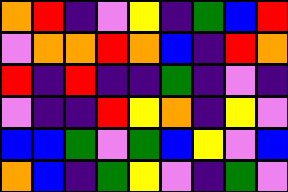[["orange", "red", "indigo", "violet", "yellow", "indigo", "green", "blue", "red"], ["violet", "orange", "orange", "red", "orange", "blue", "indigo", "red", "orange"], ["red", "indigo", "red", "indigo", "indigo", "green", "indigo", "violet", "indigo"], ["violet", "indigo", "indigo", "red", "yellow", "orange", "indigo", "yellow", "violet"], ["blue", "blue", "green", "violet", "green", "blue", "yellow", "violet", "blue"], ["orange", "blue", "indigo", "green", "yellow", "violet", "indigo", "green", "violet"]]